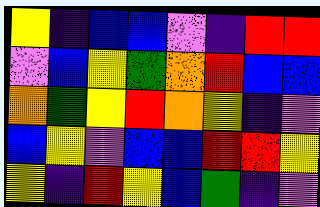[["yellow", "indigo", "blue", "blue", "violet", "indigo", "red", "red"], ["violet", "blue", "yellow", "green", "orange", "red", "blue", "blue"], ["orange", "green", "yellow", "red", "orange", "yellow", "indigo", "violet"], ["blue", "yellow", "violet", "blue", "blue", "red", "red", "yellow"], ["yellow", "indigo", "red", "yellow", "blue", "green", "indigo", "violet"]]